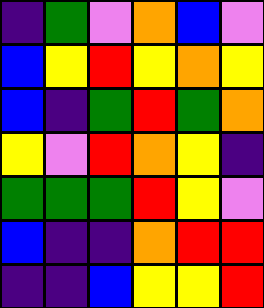[["indigo", "green", "violet", "orange", "blue", "violet"], ["blue", "yellow", "red", "yellow", "orange", "yellow"], ["blue", "indigo", "green", "red", "green", "orange"], ["yellow", "violet", "red", "orange", "yellow", "indigo"], ["green", "green", "green", "red", "yellow", "violet"], ["blue", "indigo", "indigo", "orange", "red", "red"], ["indigo", "indigo", "blue", "yellow", "yellow", "red"]]